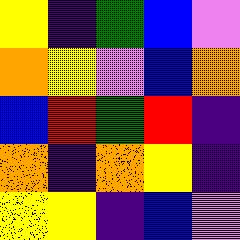[["yellow", "indigo", "green", "blue", "violet"], ["orange", "yellow", "violet", "blue", "orange"], ["blue", "red", "green", "red", "indigo"], ["orange", "indigo", "orange", "yellow", "indigo"], ["yellow", "yellow", "indigo", "blue", "violet"]]